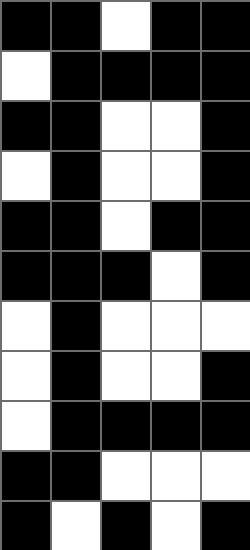[["black", "black", "white", "black", "black"], ["white", "black", "black", "black", "black"], ["black", "black", "white", "white", "black"], ["white", "black", "white", "white", "black"], ["black", "black", "white", "black", "black"], ["black", "black", "black", "white", "black"], ["white", "black", "white", "white", "white"], ["white", "black", "white", "white", "black"], ["white", "black", "black", "black", "black"], ["black", "black", "white", "white", "white"], ["black", "white", "black", "white", "black"]]